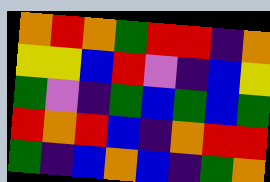[["orange", "red", "orange", "green", "red", "red", "indigo", "orange"], ["yellow", "yellow", "blue", "red", "violet", "indigo", "blue", "yellow"], ["green", "violet", "indigo", "green", "blue", "green", "blue", "green"], ["red", "orange", "red", "blue", "indigo", "orange", "red", "red"], ["green", "indigo", "blue", "orange", "blue", "indigo", "green", "orange"]]